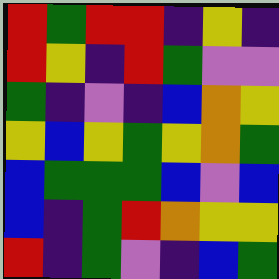[["red", "green", "red", "red", "indigo", "yellow", "indigo"], ["red", "yellow", "indigo", "red", "green", "violet", "violet"], ["green", "indigo", "violet", "indigo", "blue", "orange", "yellow"], ["yellow", "blue", "yellow", "green", "yellow", "orange", "green"], ["blue", "green", "green", "green", "blue", "violet", "blue"], ["blue", "indigo", "green", "red", "orange", "yellow", "yellow"], ["red", "indigo", "green", "violet", "indigo", "blue", "green"]]